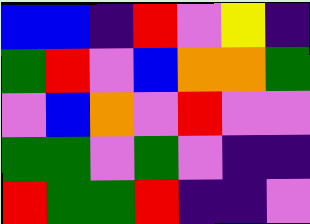[["blue", "blue", "indigo", "red", "violet", "yellow", "indigo"], ["green", "red", "violet", "blue", "orange", "orange", "green"], ["violet", "blue", "orange", "violet", "red", "violet", "violet"], ["green", "green", "violet", "green", "violet", "indigo", "indigo"], ["red", "green", "green", "red", "indigo", "indigo", "violet"]]